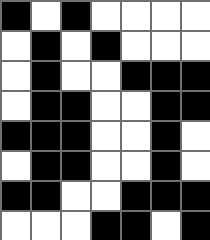[["black", "white", "black", "white", "white", "white", "white"], ["white", "black", "white", "black", "white", "white", "white"], ["white", "black", "white", "white", "black", "black", "black"], ["white", "black", "black", "white", "white", "black", "black"], ["black", "black", "black", "white", "white", "black", "white"], ["white", "black", "black", "white", "white", "black", "white"], ["black", "black", "white", "white", "black", "black", "black"], ["white", "white", "white", "black", "black", "white", "black"]]